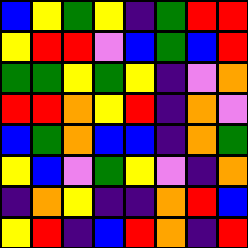[["blue", "yellow", "green", "yellow", "indigo", "green", "red", "red"], ["yellow", "red", "red", "violet", "blue", "green", "blue", "red"], ["green", "green", "yellow", "green", "yellow", "indigo", "violet", "orange"], ["red", "red", "orange", "yellow", "red", "indigo", "orange", "violet"], ["blue", "green", "orange", "blue", "blue", "indigo", "orange", "green"], ["yellow", "blue", "violet", "green", "yellow", "violet", "indigo", "orange"], ["indigo", "orange", "yellow", "indigo", "indigo", "orange", "red", "blue"], ["yellow", "red", "indigo", "blue", "red", "orange", "indigo", "red"]]